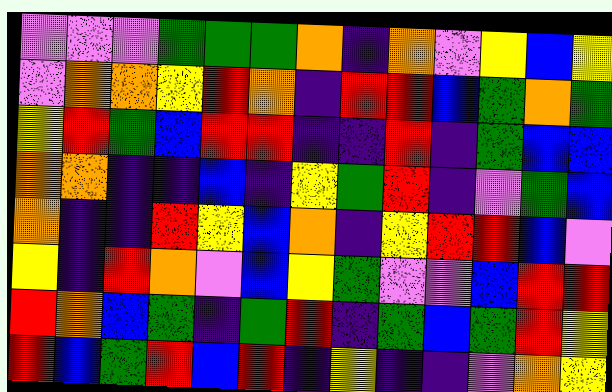[["violet", "violet", "violet", "green", "green", "green", "orange", "indigo", "orange", "violet", "yellow", "blue", "yellow"], ["violet", "orange", "orange", "yellow", "red", "orange", "indigo", "red", "red", "blue", "green", "orange", "green"], ["yellow", "red", "green", "blue", "red", "red", "indigo", "indigo", "red", "indigo", "green", "blue", "blue"], ["orange", "orange", "indigo", "indigo", "blue", "indigo", "yellow", "green", "red", "indigo", "violet", "green", "blue"], ["orange", "indigo", "indigo", "red", "yellow", "blue", "orange", "indigo", "yellow", "red", "red", "blue", "violet"], ["yellow", "indigo", "red", "orange", "violet", "blue", "yellow", "green", "violet", "violet", "blue", "red", "red"], ["red", "orange", "blue", "green", "indigo", "green", "red", "indigo", "green", "blue", "green", "red", "yellow"], ["red", "blue", "green", "red", "blue", "red", "indigo", "yellow", "indigo", "indigo", "violet", "orange", "yellow"]]